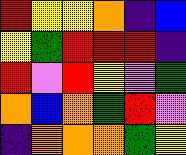[["red", "yellow", "yellow", "orange", "indigo", "blue"], ["yellow", "green", "red", "red", "red", "indigo"], ["red", "violet", "red", "yellow", "violet", "green"], ["orange", "blue", "orange", "green", "red", "violet"], ["indigo", "orange", "orange", "orange", "green", "yellow"]]